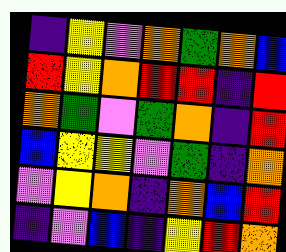[["indigo", "yellow", "violet", "orange", "green", "orange", "blue"], ["red", "yellow", "orange", "red", "red", "indigo", "red"], ["orange", "green", "violet", "green", "orange", "indigo", "red"], ["blue", "yellow", "yellow", "violet", "green", "indigo", "orange"], ["violet", "yellow", "orange", "indigo", "orange", "blue", "red"], ["indigo", "violet", "blue", "indigo", "yellow", "red", "orange"]]